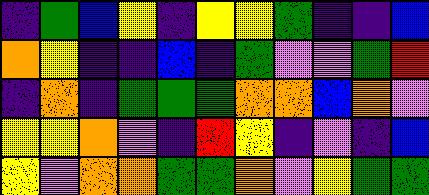[["indigo", "green", "blue", "yellow", "indigo", "yellow", "yellow", "green", "indigo", "indigo", "blue"], ["orange", "yellow", "indigo", "indigo", "blue", "indigo", "green", "violet", "violet", "green", "red"], ["indigo", "orange", "indigo", "green", "green", "green", "orange", "orange", "blue", "orange", "violet"], ["yellow", "yellow", "orange", "violet", "indigo", "red", "yellow", "indigo", "violet", "indigo", "blue"], ["yellow", "violet", "orange", "orange", "green", "green", "orange", "violet", "yellow", "green", "green"]]